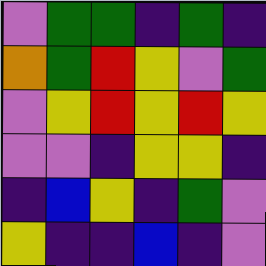[["violet", "green", "green", "indigo", "green", "indigo"], ["orange", "green", "red", "yellow", "violet", "green"], ["violet", "yellow", "red", "yellow", "red", "yellow"], ["violet", "violet", "indigo", "yellow", "yellow", "indigo"], ["indigo", "blue", "yellow", "indigo", "green", "violet"], ["yellow", "indigo", "indigo", "blue", "indigo", "violet"]]